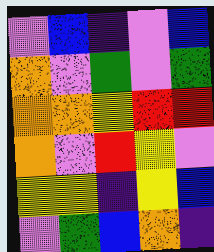[["violet", "blue", "indigo", "violet", "blue"], ["orange", "violet", "green", "violet", "green"], ["orange", "orange", "yellow", "red", "red"], ["orange", "violet", "red", "yellow", "violet"], ["yellow", "yellow", "indigo", "yellow", "blue"], ["violet", "green", "blue", "orange", "indigo"]]